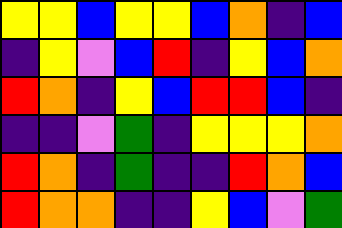[["yellow", "yellow", "blue", "yellow", "yellow", "blue", "orange", "indigo", "blue"], ["indigo", "yellow", "violet", "blue", "red", "indigo", "yellow", "blue", "orange"], ["red", "orange", "indigo", "yellow", "blue", "red", "red", "blue", "indigo"], ["indigo", "indigo", "violet", "green", "indigo", "yellow", "yellow", "yellow", "orange"], ["red", "orange", "indigo", "green", "indigo", "indigo", "red", "orange", "blue"], ["red", "orange", "orange", "indigo", "indigo", "yellow", "blue", "violet", "green"]]